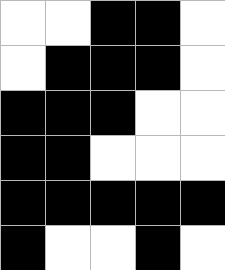[["white", "white", "black", "black", "white"], ["white", "black", "black", "black", "white"], ["black", "black", "black", "white", "white"], ["black", "black", "white", "white", "white"], ["black", "black", "black", "black", "black"], ["black", "white", "white", "black", "white"]]